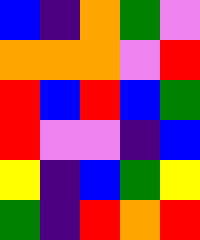[["blue", "indigo", "orange", "green", "violet"], ["orange", "orange", "orange", "violet", "red"], ["red", "blue", "red", "blue", "green"], ["red", "violet", "violet", "indigo", "blue"], ["yellow", "indigo", "blue", "green", "yellow"], ["green", "indigo", "red", "orange", "red"]]